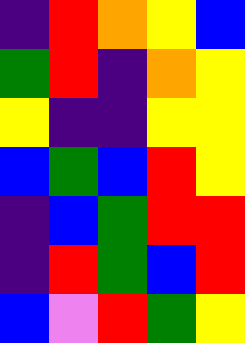[["indigo", "red", "orange", "yellow", "blue"], ["green", "red", "indigo", "orange", "yellow"], ["yellow", "indigo", "indigo", "yellow", "yellow"], ["blue", "green", "blue", "red", "yellow"], ["indigo", "blue", "green", "red", "red"], ["indigo", "red", "green", "blue", "red"], ["blue", "violet", "red", "green", "yellow"]]